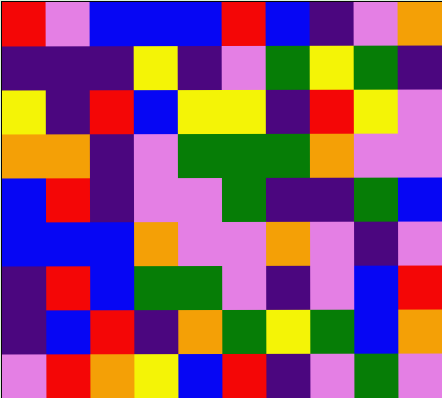[["red", "violet", "blue", "blue", "blue", "red", "blue", "indigo", "violet", "orange"], ["indigo", "indigo", "indigo", "yellow", "indigo", "violet", "green", "yellow", "green", "indigo"], ["yellow", "indigo", "red", "blue", "yellow", "yellow", "indigo", "red", "yellow", "violet"], ["orange", "orange", "indigo", "violet", "green", "green", "green", "orange", "violet", "violet"], ["blue", "red", "indigo", "violet", "violet", "green", "indigo", "indigo", "green", "blue"], ["blue", "blue", "blue", "orange", "violet", "violet", "orange", "violet", "indigo", "violet"], ["indigo", "red", "blue", "green", "green", "violet", "indigo", "violet", "blue", "red"], ["indigo", "blue", "red", "indigo", "orange", "green", "yellow", "green", "blue", "orange"], ["violet", "red", "orange", "yellow", "blue", "red", "indigo", "violet", "green", "violet"]]